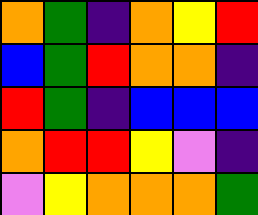[["orange", "green", "indigo", "orange", "yellow", "red"], ["blue", "green", "red", "orange", "orange", "indigo"], ["red", "green", "indigo", "blue", "blue", "blue"], ["orange", "red", "red", "yellow", "violet", "indigo"], ["violet", "yellow", "orange", "orange", "orange", "green"]]